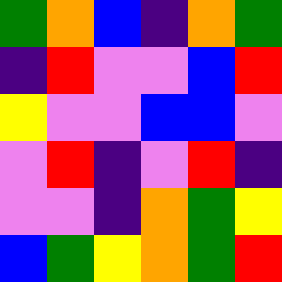[["green", "orange", "blue", "indigo", "orange", "green"], ["indigo", "red", "violet", "violet", "blue", "red"], ["yellow", "violet", "violet", "blue", "blue", "violet"], ["violet", "red", "indigo", "violet", "red", "indigo"], ["violet", "violet", "indigo", "orange", "green", "yellow"], ["blue", "green", "yellow", "orange", "green", "red"]]